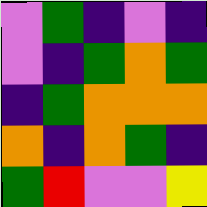[["violet", "green", "indigo", "violet", "indigo"], ["violet", "indigo", "green", "orange", "green"], ["indigo", "green", "orange", "orange", "orange"], ["orange", "indigo", "orange", "green", "indigo"], ["green", "red", "violet", "violet", "yellow"]]